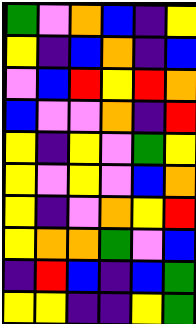[["green", "violet", "orange", "blue", "indigo", "yellow"], ["yellow", "indigo", "blue", "orange", "indigo", "blue"], ["violet", "blue", "red", "yellow", "red", "orange"], ["blue", "violet", "violet", "orange", "indigo", "red"], ["yellow", "indigo", "yellow", "violet", "green", "yellow"], ["yellow", "violet", "yellow", "violet", "blue", "orange"], ["yellow", "indigo", "violet", "orange", "yellow", "red"], ["yellow", "orange", "orange", "green", "violet", "blue"], ["indigo", "red", "blue", "indigo", "blue", "green"], ["yellow", "yellow", "indigo", "indigo", "yellow", "green"]]